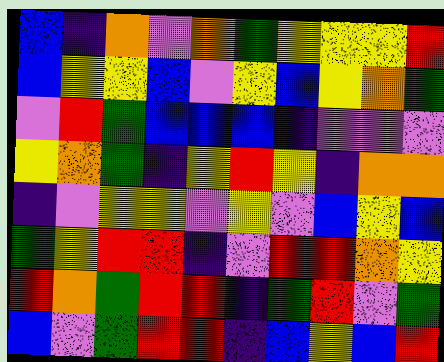[["blue", "indigo", "orange", "violet", "orange", "green", "yellow", "yellow", "yellow", "red"], ["blue", "yellow", "yellow", "blue", "violet", "yellow", "blue", "yellow", "orange", "green"], ["violet", "red", "green", "blue", "blue", "blue", "indigo", "violet", "violet", "violet"], ["yellow", "orange", "green", "indigo", "yellow", "red", "yellow", "indigo", "orange", "orange"], ["indigo", "violet", "yellow", "yellow", "violet", "yellow", "violet", "blue", "yellow", "blue"], ["green", "yellow", "red", "red", "indigo", "violet", "red", "red", "orange", "yellow"], ["red", "orange", "green", "red", "red", "indigo", "green", "red", "violet", "green"], ["blue", "violet", "green", "red", "red", "indigo", "blue", "yellow", "blue", "red"]]